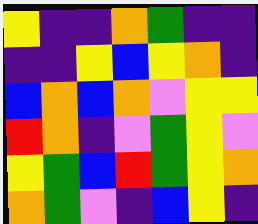[["yellow", "indigo", "indigo", "orange", "green", "indigo", "indigo"], ["indigo", "indigo", "yellow", "blue", "yellow", "orange", "indigo"], ["blue", "orange", "blue", "orange", "violet", "yellow", "yellow"], ["red", "orange", "indigo", "violet", "green", "yellow", "violet"], ["yellow", "green", "blue", "red", "green", "yellow", "orange"], ["orange", "green", "violet", "indigo", "blue", "yellow", "indigo"]]